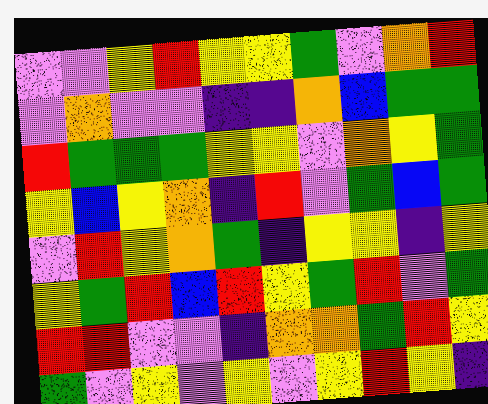[["violet", "violet", "yellow", "red", "yellow", "yellow", "green", "violet", "orange", "red"], ["violet", "orange", "violet", "violet", "indigo", "indigo", "orange", "blue", "green", "green"], ["red", "green", "green", "green", "yellow", "yellow", "violet", "orange", "yellow", "green"], ["yellow", "blue", "yellow", "orange", "indigo", "red", "violet", "green", "blue", "green"], ["violet", "red", "yellow", "orange", "green", "indigo", "yellow", "yellow", "indigo", "yellow"], ["yellow", "green", "red", "blue", "red", "yellow", "green", "red", "violet", "green"], ["red", "red", "violet", "violet", "indigo", "orange", "orange", "green", "red", "yellow"], ["green", "violet", "yellow", "violet", "yellow", "violet", "yellow", "red", "yellow", "indigo"]]